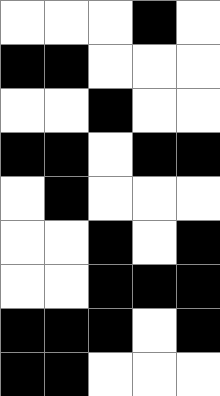[["white", "white", "white", "black", "white"], ["black", "black", "white", "white", "white"], ["white", "white", "black", "white", "white"], ["black", "black", "white", "black", "black"], ["white", "black", "white", "white", "white"], ["white", "white", "black", "white", "black"], ["white", "white", "black", "black", "black"], ["black", "black", "black", "white", "black"], ["black", "black", "white", "white", "white"]]